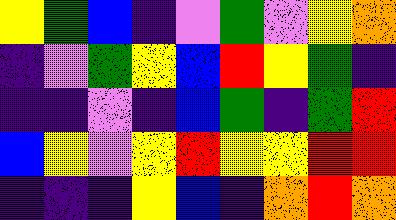[["yellow", "green", "blue", "indigo", "violet", "green", "violet", "yellow", "orange"], ["indigo", "violet", "green", "yellow", "blue", "red", "yellow", "green", "indigo"], ["indigo", "indigo", "violet", "indigo", "blue", "green", "indigo", "green", "red"], ["blue", "yellow", "violet", "yellow", "red", "yellow", "yellow", "red", "red"], ["indigo", "indigo", "indigo", "yellow", "blue", "indigo", "orange", "red", "orange"]]